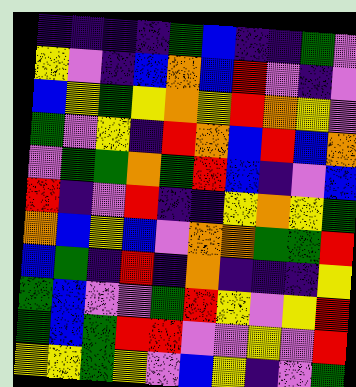[["indigo", "indigo", "indigo", "indigo", "green", "blue", "indigo", "indigo", "green", "violet"], ["yellow", "violet", "indigo", "blue", "orange", "blue", "red", "violet", "indigo", "violet"], ["blue", "yellow", "green", "yellow", "orange", "yellow", "red", "orange", "yellow", "violet"], ["green", "violet", "yellow", "indigo", "red", "orange", "blue", "red", "blue", "orange"], ["violet", "green", "green", "orange", "green", "red", "blue", "indigo", "violet", "blue"], ["red", "indigo", "violet", "red", "indigo", "indigo", "yellow", "orange", "yellow", "green"], ["orange", "blue", "yellow", "blue", "violet", "orange", "orange", "green", "green", "red"], ["blue", "green", "indigo", "red", "indigo", "orange", "indigo", "indigo", "indigo", "yellow"], ["green", "blue", "violet", "violet", "green", "red", "yellow", "violet", "yellow", "red"], ["green", "blue", "green", "red", "red", "violet", "violet", "yellow", "violet", "red"], ["yellow", "yellow", "green", "yellow", "violet", "blue", "yellow", "indigo", "violet", "green"]]